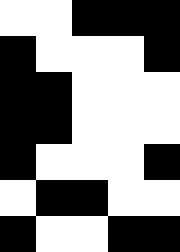[["white", "white", "black", "black", "black"], ["black", "white", "white", "white", "black"], ["black", "black", "white", "white", "white"], ["black", "black", "white", "white", "white"], ["black", "white", "white", "white", "black"], ["white", "black", "black", "white", "white"], ["black", "white", "white", "black", "black"]]